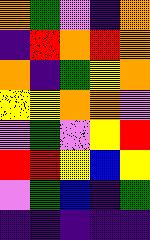[["orange", "green", "violet", "indigo", "orange"], ["indigo", "red", "orange", "red", "orange"], ["orange", "indigo", "green", "yellow", "orange"], ["yellow", "yellow", "orange", "orange", "violet"], ["violet", "green", "violet", "yellow", "red"], ["red", "red", "yellow", "blue", "yellow"], ["violet", "green", "blue", "indigo", "green"], ["indigo", "indigo", "indigo", "indigo", "indigo"]]